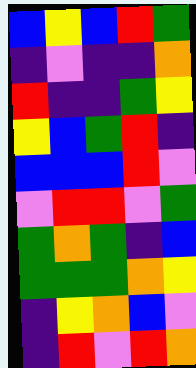[["blue", "yellow", "blue", "red", "green"], ["indigo", "violet", "indigo", "indigo", "orange"], ["red", "indigo", "indigo", "green", "yellow"], ["yellow", "blue", "green", "red", "indigo"], ["blue", "blue", "blue", "red", "violet"], ["violet", "red", "red", "violet", "green"], ["green", "orange", "green", "indigo", "blue"], ["green", "green", "green", "orange", "yellow"], ["indigo", "yellow", "orange", "blue", "violet"], ["indigo", "red", "violet", "red", "orange"]]